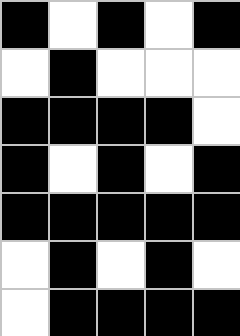[["black", "white", "black", "white", "black"], ["white", "black", "white", "white", "white"], ["black", "black", "black", "black", "white"], ["black", "white", "black", "white", "black"], ["black", "black", "black", "black", "black"], ["white", "black", "white", "black", "white"], ["white", "black", "black", "black", "black"]]